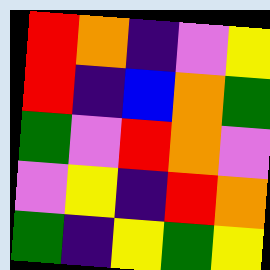[["red", "orange", "indigo", "violet", "yellow"], ["red", "indigo", "blue", "orange", "green"], ["green", "violet", "red", "orange", "violet"], ["violet", "yellow", "indigo", "red", "orange"], ["green", "indigo", "yellow", "green", "yellow"]]